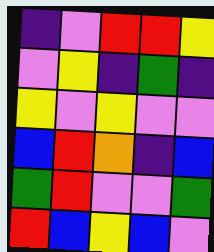[["indigo", "violet", "red", "red", "yellow"], ["violet", "yellow", "indigo", "green", "indigo"], ["yellow", "violet", "yellow", "violet", "violet"], ["blue", "red", "orange", "indigo", "blue"], ["green", "red", "violet", "violet", "green"], ["red", "blue", "yellow", "blue", "violet"]]